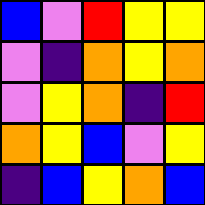[["blue", "violet", "red", "yellow", "yellow"], ["violet", "indigo", "orange", "yellow", "orange"], ["violet", "yellow", "orange", "indigo", "red"], ["orange", "yellow", "blue", "violet", "yellow"], ["indigo", "blue", "yellow", "orange", "blue"]]